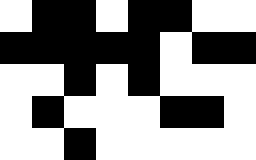[["white", "black", "black", "white", "black", "black", "white", "white"], ["black", "black", "black", "black", "black", "white", "black", "black"], ["white", "white", "black", "white", "black", "white", "white", "white"], ["white", "black", "white", "white", "white", "black", "black", "white"], ["white", "white", "black", "white", "white", "white", "white", "white"]]